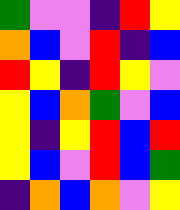[["green", "violet", "violet", "indigo", "red", "yellow"], ["orange", "blue", "violet", "red", "indigo", "blue"], ["red", "yellow", "indigo", "red", "yellow", "violet"], ["yellow", "blue", "orange", "green", "violet", "blue"], ["yellow", "indigo", "yellow", "red", "blue", "red"], ["yellow", "blue", "violet", "red", "blue", "green"], ["indigo", "orange", "blue", "orange", "violet", "yellow"]]